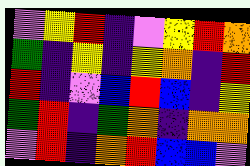[["violet", "yellow", "red", "indigo", "violet", "yellow", "red", "orange"], ["green", "indigo", "yellow", "indigo", "yellow", "orange", "indigo", "red"], ["red", "indigo", "violet", "blue", "red", "blue", "indigo", "yellow"], ["green", "red", "indigo", "green", "orange", "indigo", "orange", "orange"], ["violet", "red", "indigo", "orange", "red", "blue", "blue", "violet"]]